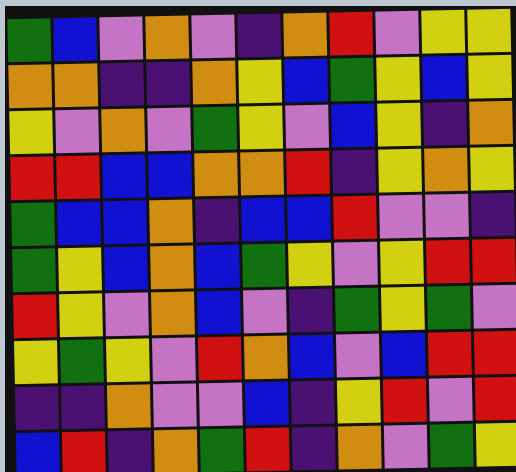[["green", "blue", "violet", "orange", "violet", "indigo", "orange", "red", "violet", "yellow", "yellow"], ["orange", "orange", "indigo", "indigo", "orange", "yellow", "blue", "green", "yellow", "blue", "yellow"], ["yellow", "violet", "orange", "violet", "green", "yellow", "violet", "blue", "yellow", "indigo", "orange"], ["red", "red", "blue", "blue", "orange", "orange", "red", "indigo", "yellow", "orange", "yellow"], ["green", "blue", "blue", "orange", "indigo", "blue", "blue", "red", "violet", "violet", "indigo"], ["green", "yellow", "blue", "orange", "blue", "green", "yellow", "violet", "yellow", "red", "red"], ["red", "yellow", "violet", "orange", "blue", "violet", "indigo", "green", "yellow", "green", "violet"], ["yellow", "green", "yellow", "violet", "red", "orange", "blue", "violet", "blue", "red", "red"], ["indigo", "indigo", "orange", "violet", "violet", "blue", "indigo", "yellow", "red", "violet", "red"], ["blue", "red", "indigo", "orange", "green", "red", "indigo", "orange", "violet", "green", "yellow"]]